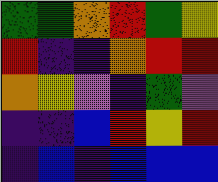[["green", "green", "orange", "red", "green", "yellow"], ["red", "indigo", "indigo", "orange", "red", "red"], ["orange", "yellow", "violet", "indigo", "green", "violet"], ["indigo", "indigo", "blue", "red", "yellow", "red"], ["indigo", "blue", "indigo", "blue", "blue", "blue"]]